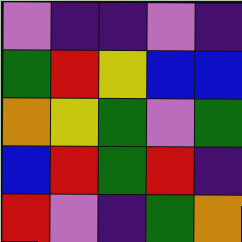[["violet", "indigo", "indigo", "violet", "indigo"], ["green", "red", "yellow", "blue", "blue"], ["orange", "yellow", "green", "violet", "green"], ["blue", "red", "green", "red", "indigo"], ["red", "violet", "indigo", "green", "orange"]]